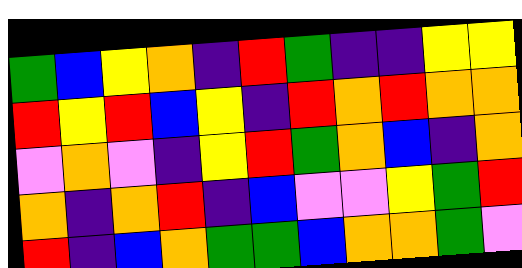[["green", "blue", "yellow", "orange", "indigo", "red", "green", "indigo", "indigo", "yellow", "yellow"], ["red", "yellow", "red", "blue", "yellow", "indigo", "red", "orange", "red", "orange", "orange"], ["violet", "orange", "violet", "indigo", "yellow", "red", "green", "orange", "blue", "indigo", "orange"], ["orange", "indigo", "orange", "red", "indigo", "blue", "violet", "violet", "yellow", "green", "red"], ["red", "indigo", "blue", "orange", "green", "green", "blue", "orange", "orange", "green", "violet"]]